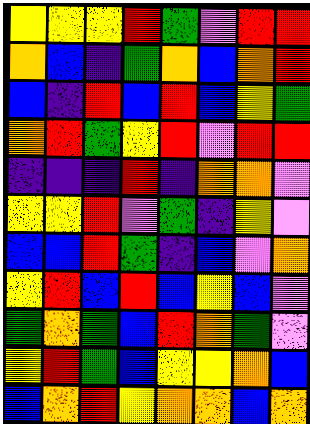[["yellow", "yellow", "yellow", "red", "green", "violet", "red", "red"], ["orange", "blue", "indigo", "green", "orange", "blue", "orange", "red"], ["blue", "indigo", "red", "blue", "red", "blue", "yellow", "green"], ["orange", "red", "green", "yellow", "red", "violet", "red", "red"], ["indigo", "indigo", "indigo", "red", "indigo", "orange", "orange", "violet"], ["yellow", "yellow", "red", "violet", "green", "indigo", "yellow", "violet"], ["blue", "blue", "red", "green", "indigo", "blue", "violet", "orange"], ["yellow", "red", "blue", "red", "blue", "yellow", "blue", "violet"], ["green", "orange", "green", "blue", "red", "orange", "green", "violet"], ["yellow", "red", "green", "blue", "yellow", "yellow", "orange", "blue"], ["blue", "orange", "red", "yellow", "orange", "orange", "blue", "orange"]]